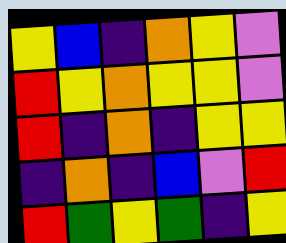[["yellow", "blue", "indigo", "orange", "yellow", "violet"], ["red", "yellow", "orange", "yellow", "yellow", "violet"], ["red", "indigo", "orange", "indigo", "yellow", "yellow"], ["indigo", "orange", "indigo", "blue", "violet", "red"], ["red", "green", "yellow", "green", "indigo", "yellow"]]